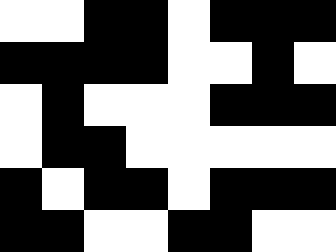[["white", "white", "black", "black", "white", "black", "black", "black"], ["black", "black", "black", "black", "white", "white", "black", "white"], ["white", "black", "white", "white", "white", "black", "black", "black"], ["white", "black", "black", "white", "white", "white", "white", "white"], ["black", "white", "black", "black", "white", "black", "black", "black"], ["black", "black", "white", "white", "black", "black", "white", "white"]]